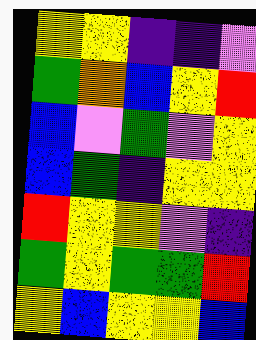[["yellow", "yellow", "indigo", "indigo", "violet"], ["green", "orange", "blue", "yellow", "red"], ["blue", "violet", "green", "violet", "yellow"], ["blue", "green", "indigo", "yellow", "yellow"], ["red", "yellow", "yellow", "violet", "indigo"], ["green", "yellow", "green", "green", "red"], ["yellow", "blue", "yellow", "yellow", "blue"]]